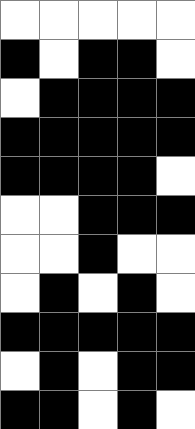[["white", "white", "white", "white", "white"], ["black", "white", "black", "black", "white"], ["white", "black", "black", "black", "black"], ["black", "black", "black", "black", "black"], ["black", "black", "black", "black", "white"], ["white", "white", "black", "black", "black"], ["white", "white", "black", "white", "white"], ["white", "black", "white", "black", "white"], ["black", "black", "black", "black", "black"], ["white", "black", "white", "black", "black"], ["black", "black", "white", "black", "white"]]